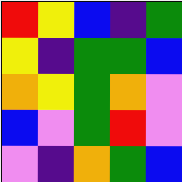[["red", "yellow", "blue", "indigo", "green"], ["yellow", "indigo", "green", "green", "blue"], ["orange", "yellow", "green", "orange", "violet"], ["blue", "violet", "green", "red", "violet"], ["violet", "indigo", "orange", "green", "blue"]]